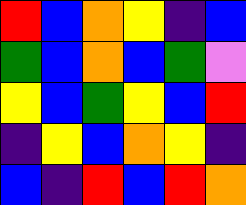[["red", "blue", "orange", "yellow", "indigo", "blue"], ["green", "blue", "orange", "blue", "green", "violet"], ["yellow", "blue", "green", "yellow", "blue", "red"], ["indigo", "yellow", "blue", "orange", "yellow", "indigo"], ["blue", "indigo", "red", "blue", "red", "orange"]]